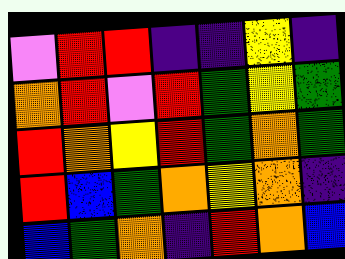[["violet", "red", "red", "indigo", "indigo", "yellow", "indigo"], ["orange", "red", "violet", "red", "green", "yellow", "green"], ["red", "orange", "yellow", "red", "green", "orange", "green"], ["red", "blue", "green", "orange", "yellow", "orange", "indigo"], ["blue", "green", "orange", "indigo", "red", "orange", "blue"]]